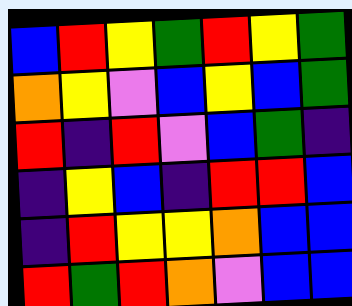[["blue", "red", "yellow", "green", "red", "yellow", "green"], ["orange", "yellow", "violet", "blue", "yellow", "blue", "green"], ["red", "indigo", "red", "violet", "blue", "green", "indigo"], ["indigo", "yellow", "blue", "indigo", "red", "red", "blue"], ["indigo", "red", "yellow", "yellow", "orange", "blue", "blue"], ["red", "green", "red", "orange", "violet", "blue", "blue"]]